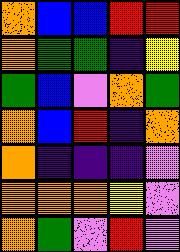[["orange", "blue", "blue", "red", "red"], ["orange", "green", "green", "indigo", "yellow"], ["green", "blue", "violet", "orange", "green"], ["orange", "blue", "red", "indigo", "orange"], ["orange", "indigo", "indigo", "indigo", "violet"], ["orange", "orange", "orange", "yellow", "violet"], ["orange", "green", "violet", "red", "violet"]]